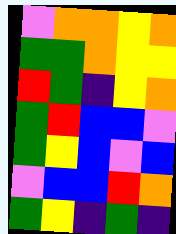[["violet", "orange", "orange", "yellow", "orange"], ["green", "green", "orange", "yellow", "yellow"], ["red", "green", "indigo", "yellow", "orange"], ["green", "red", "blue", "blue", "violet"], ["green", "yellow", "blue", "violet", "blue"], ["violet", "blue", "blue", "red", "orange"], ["green", "yellow", "indigo", "green", "indigo"]]